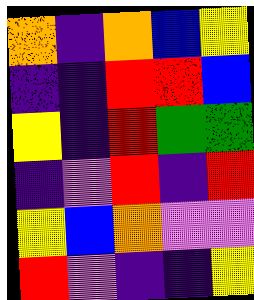[["orange", "indigo", "orange", "blue", "yellow"], ["indigo", "indigo", "red", "red", "blue"], ["yellow", "indigo", "red", "green", "green"], ["indigo", "violet", "red", "indigo", "red"], ["yellow", "blue", "orange", "violet", "violet"], ["red", "violet", "indigo", "indigo", "yellow"]]